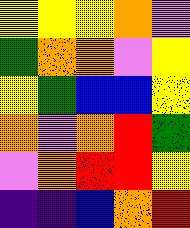[["yellow", "yellow", "yellow", "orange", "violet"], ["green", "orange", "orange", "violet", "yellow"], ["yellow", "green", "blue", "blue", "yellow"], ["orange", "violet", "orange", "red", "green"], ["violet", "orange", "red", "red", "yellow"], ["indigo", "indigo", "blue", "orange", "red"]]